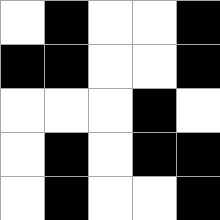[["white", "black", "white", "white", "black"], ["black", "black", "white", "white", "black"], ["white", "white", "white", "black", "white"], ["white", "black", "white", "black", "black"], ["white", "black", "white", "white", "black"]]